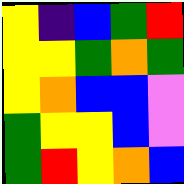[["yellow", "indigo", "blue", "green", "red"], ["yellow", "yellow", "green", "orange", "green"], ["yellow", "orange", "blue", "blue", "violet"], ["green", "yellow", "yellow", "blue", "violet"], ["green", "red", "yellow", "orange", "blue"]]